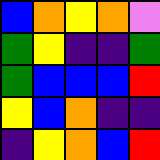[["blue", "orange", "yellow", "orange", "violet"], ["green", "yellow", "indigo", "indigo", "green"], ["green", "blue", "blue", "blue", "red"], ["yellow", "blue", "orange", "indigo", "indigo"], ["indigo", "yellow", "orange", "blue", "red"]]